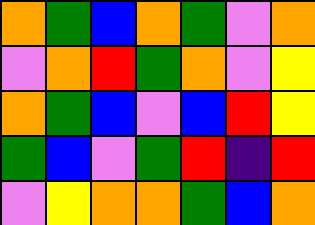[["orange", "green", "blue", "orange", "green", "violet", "orange"], ["violet", "orange", "red", "green", "orange", "violet", "yellow"], ["orange", "green", "blue", "violet", "blue", "red", "yellow"], ["green", "blue", "violet", "green", "red", "indigo", "red"], ["violet", "yellow", "orange", "orange", "green", "blue", "orange"]]